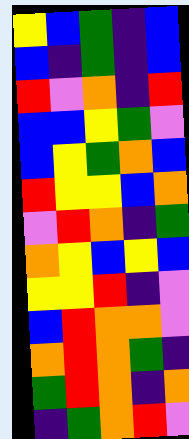[["yellow", "blue", "green", "indigo", "blue"], ["blue", "indigo", "green", "indigo", "blue"], ["red", "violet", "orange", "indigo", "red"], ["blue", "blue", "yellow", "green", "violet"], ["blue", "yellow", "green", "orange", "blue"], ["red", "yellow", "yellow", "blue", "orange"], ["violet", "red", "orange", "indigo", "green"], ["orange", "yellow", "blue", "yellow", "blue"], ["yellow", "yellow", "red", "indigo", "violet"], ["blue", "red", "orange", "orange", "violet"], ["orange", "red", "orange", "green", "indigo"], ["green", "red", "orange", "indigo", "orange"], ["indigo", "green", "orange", "red", "violet"]]